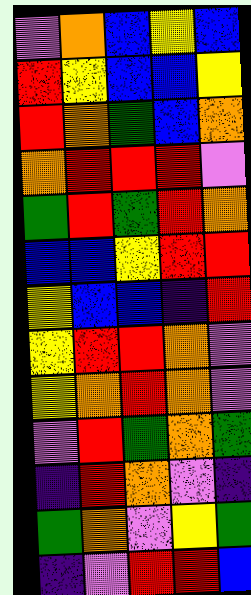[["violet", "orange", "blue", "yellow", "blue"], ["red", "yellow", "blue", "blue", "yellow"], ["red", "orange", "green", "blue", "orange"], ["orange", "red", "red", "red", "violet"], ["green", "red", "green", "red", "orange"], ["blue", "blue", "yellow", "red", "red"], ["yellow", "blue", "blue", "indigo", "red"], ["yellow", "red", "red", "orange", "violet"], ["yellow", "orange", "red", "orange", "violet"], ["violet", "red", "green", "orange", "green"], ["indigo", "red", "orange", "violet", "indigo"], ["green", "orange", "violet", "yellow", "green"], ["indigo", "violet", "red", "red", "blue"]]